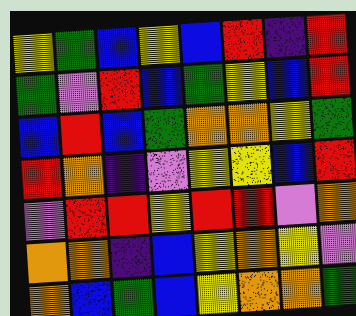[["yellow", "green", "blue", "yellow", "blue", "red", "indigo", "red"], ["green", "violet", "red", "blue", "green", "yellow", "blue", "red"], ["blue", "red", "blue", "green", "orange", "orange", "yellow", "green"], ["red", "orange", "indigo", "violet", "yellow", "yellow", "blue", "red"], ["violet", "red", "red", "yellow", "red", "red", "violet", "orange"], ["orange", "orange", "indigo", "blue", "yellow", "orange", "yellow", "violet"], ["orange", "blue", "green", "blue", "yellow", "orange", "orange", "green"]]